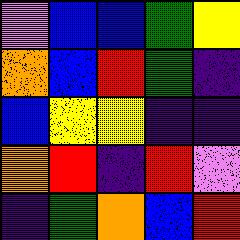[["violet", "blue", "blue", "green", "yellow"], ["orange", "blue", "red", "green", "indigo"], ["blue", "yellow", "yellow", "indigo", "indigo"], ["orange", "red", "indigo", "red", "violet"], ["indigo", "green", "orange", "blue", "red"]]